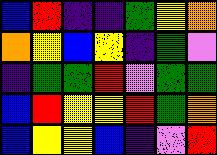[["blue", "red", "indigo", "indigo", "green", "yellow", "orange"], ["orange", "yellow", "blue", "yellow", "indigo", "green", "violet"], ["indigo", "green", "green", "red", "violet", "green", "green"], ["blue", "red", "yellow", "yellow", "red", "green", "orange"], ["blue", "yellow", "yellow", "blue", "indigo", "violet", "red"]]